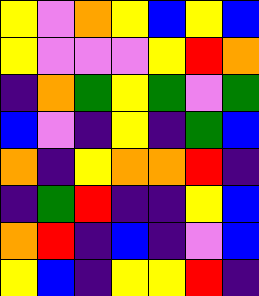[["yellow", "violet", "orange", "yellow", "blue", "yellow", "blue"], ["yellow", "violet", "violet", "violet", "yellow", "red", "orange"], ["indigo", "orange", "green", "yellow", "green", "violet", "green"], ["blue", "violet", "indigo", "yellow", "indigo", "green", "blue"], ["orange", "indigo", "yellow", "orange", "orange", "red", "indigo"], ["indigo", "green", "red", "indigo", "indigo", "yellow", "blue"], ["orange", "red", "indigo", "blue", "indigo", "violet", "blue"], ["yellow", "blue", "indigo", "yellow", "yellow", "red", "indigo"]]